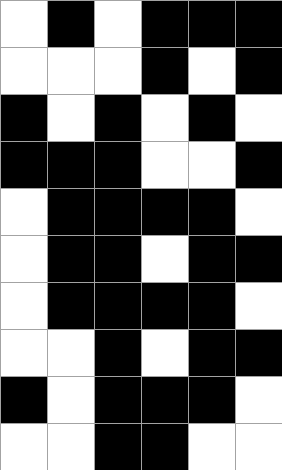[["white", "black", "white", "black", "black", "black"], ["white", "white", "white", "black", "white", "black"], ["black", "white", "black", "white", "black", "white"], ["black", "black", "black", "white", "white", "black"], ["white", "black", "black", "black", "black", "white"], ["white", "black", "black", "white", "black", "black"], ["white", "black", "black", "black", "black", "white"], ["white", "white", "black", "white", "black", "black"], ["black", "white", "black", "black", "black", "white"], ["white", "white", "black", "black", "white", "white"]]